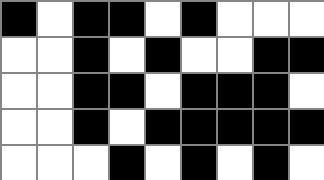[["black", "white", "black", "black", "white", "black", "white", "white", "white"], ["white", "white", "black", "white", "black", "white", "white", "black", "black"], ["white", "white", "black", "black", "white", "black", "black", "black", "white"], ["white", "white", "black", "white", "black", "black", "black", "black", "black"], ["white", "white", "white", "black", "white", "black", "white", "black", "white"]]